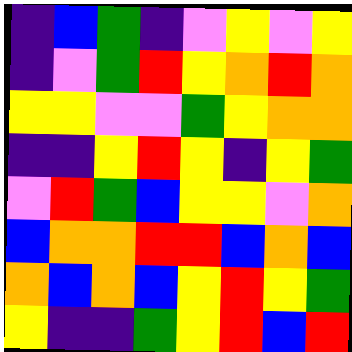[["indigo", "blue", "green", "indigo", "violet", "yellow", "violet", "yellow"], ["indigo", "violet", "green", "red", "yellow", "orange", "red", "orange"], ["yellow", "yellow", "violet", "violet", "green", "yellow", "orange", "orange"], ["indigo", "indigo", "yellow", "red", "yellow", "indigo", "yellow", "green"], ["violet", "red", "green", "blue", "yellow", "yellow", "violet", "orange"], ["blue", "orange", "orange", "red", "red", "blue", "orange", "blue"], ["orange", "blue", "orange", "blue", "yellow", "red", "yellow", "green"], ["yellow", "indigo", "indigo", "green", "yellow", "red", "blue", "red"]]